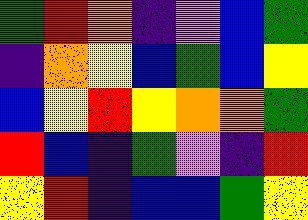[["green", "red", "orange", "indigo", "violet", "blue", "green"], ["indigo", "orange", "yellow", "blue", "green", "blue", "yellow"], ["blue", "yellow", "red", "yellow", "orange", "orange", "green"], ["red", "blue", "indigo", "green", "violet", "indigo", "red"], ["yellow", "red", "indigo", "blue", "blue", "green", "yellow"]]